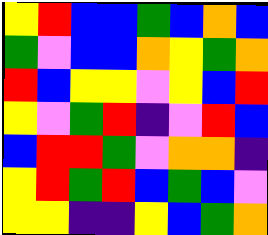[["yellow", "red", "blue", "blue", "green", "blue", "orange", "blue"], ["green", "violet", "blue", "blue", "orange", "yellow", "green", "orange"], ["red", "blue", "yellow", "yellow", "violet", "yellow", "blue", "red"], ["yellow", "violet", "green", "red", "indigo", "violet", "red", "blue"], ["blue", "red", "red", "green", "violet", "orange", "orange", "indigo"], ["yellow", "red", "green", "red", "blue", "green", "blue", "violet"], ["yellow", "yellow", "indigo", "indigo", "yellow", "blue", "green", "orange"]]